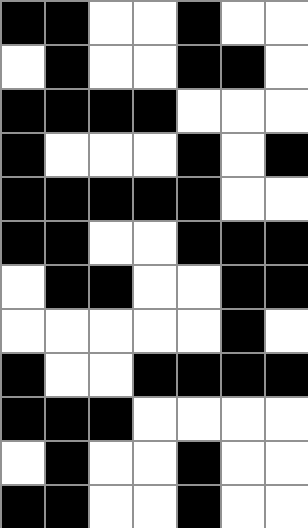[["black", "black", "white", "white", "black", "white", "white"], ["white", "black", "white", "white", "black", "black", "white"], ["black", "black", "black", "black", "white", "white", "white"], ["black", "white", "white", "white", "black", "white", "black"], ["black", "black", "black", "black", "black", "white", "white"], ["black", "black", "white", "white", "black", "black", "black"], ["white", "black", "black", "white", "white", "black", "black"], ["white", "white", "white", "white", "white", "black", "white"], ["black", "white", "white", "black", "black", "black", "black"], ["black", "black", "black", "white", "white", "white", "white"], ["white", "black", "white", "white", "black", "white", "white"], ["black", "black", "white", "white", "black", "white", "white"]]